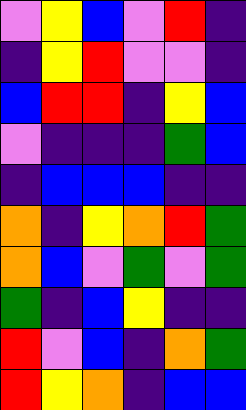[["violet", "yellow", "blue", "violet", "red", "indigo"], ["indigo", "yellow", "red", "violet", "violet", "indigo"], ["blue", "red", "red", "indigo", "yellow", "blue"], ["violet", "indigo", "indigo", "indigo", "green", "blue"], ["indigo", "blue", "blue", "blue", "indigo", "indigo"], ["orange", "indigo", "yellow", "orange", "red", "green"], ["orange", "blue", "violet", "green", "violet", "green"], ["green", "indigo", "blue", "yellow", "indigo", "indigo"], ["red", "violet", "blue", "indigo", "orange", "green"], ["red", "yellow", "orange", "indigo", "blue", "blue"]]